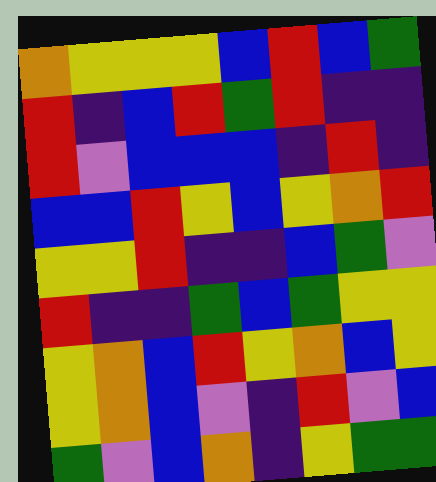[["orange", "yellow", "yellow", "yellow", "blue", "red", "blue", "green"], ["red", "indigo", "blue", "red", "green", "red", "indigo", "indigo"], ["red", "violet", "blue", "blue", "blue", "indigo", "red", "indigo"], ["blue", "blue", "red", "yellow", "blue", "yellow", "orange", "red"], ["yellow", "yellow", "red", "indigo", "indigo", "blue", "green", "violet"], ["red", "indigo", "indigo", "green", "blue", "green", "yellow", "yellow"], ["yellow", "orange", "blue", "red", "yellow", "orange", "blue", "yellow"], ["yellow", "orange", "blue", "violet", "indigo", "red", "violet", "blue"], ["green", "violet", "blue", "orange", "indigo", "yellow", "green", "green"]]